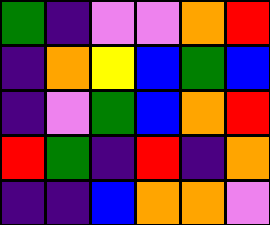[["green", "indigo", "violet", "violet", "orange", "red"], ["indigo", "orange", "yellow", "blue", "green", "blue"], ["indigo", "violet", "green", "blue", "orange", "red"], ["red", "green", "indigo", "red", "indigo", "orange"], ["indigo", "indigo", "blue", "orange", "orange", "violet"]]